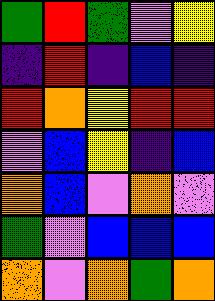[["green", "red", "green", "violet", "yellow"], ["indigo", "red", "indigo", "blue", "indigo"], ["red", "orange", "yellow", "red", "red"], ["violet", "blue", "yellow", "indigo", "blue"], ["orange", "blue", "violet", "orange", "violet"], ["green", "violet", "blue", "blue", "blue"], ["orange", "violet", "orange", "green", "orange"]]